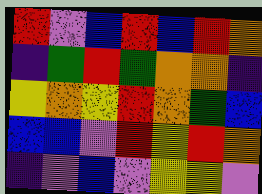[["red", "violet", "blue", "red", "blue", "red", "orange"], ["indigo", "green", "red", "green", "orange", "orange", "indigo"], ["yellow", "orange", "yellow", "red", "orange", "green", "blue"], ["blue", "blue", "violet", "red", "yellow", "red", "orange"], ["indigo", "violet", "blue", "violet", "yellow", "yellow", "violet"]]